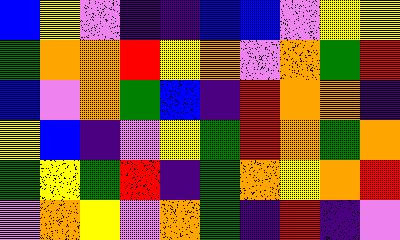[["blue", "yellow", "violet", "indigo", "indigo", "blue", "blue", "violet", "yellow", "yellow"], ["green", "orange", "orange", "red", "yellow", "orange", "violet", "orange", "green", "red"], ["blue", "violet", "orange", "green", "blue", "indigo", "red", "orange", "orange", "indigo"], ["yellow", "blue", "indigo", "violet", "yellow", "green", "red", "orange", "green", "orange"], ["green", "yellow", "green", "red", "indigo", "green", "orange", "yellow", "orange", "red"], ["violet", "orange", "yellow", "violet", "orange", "green", "indigo", "red", "indigo", "violet"]]